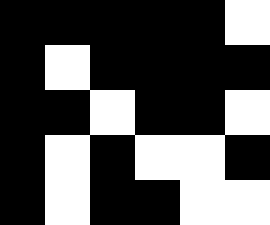[["black", "black", "black", "black", "black", "white"], ["black", "white", "black", "black", "black", "black"], ["black", "black", "white", "black", "black", "white"], ["black", "white", "black", "white", "white", "black"], ["black", "white", "black", "black", "white", "white"]]